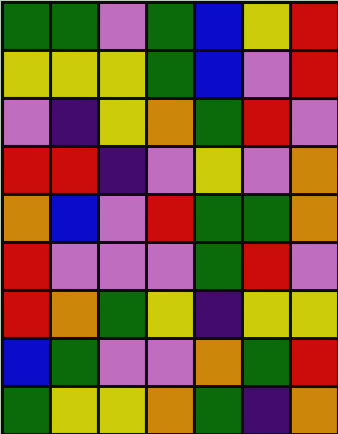[["green", "green", "violet", "green", "blue", "yellow", "red"], ["yellow", "yellow", "yellow", "green", "blue", "violet", "red"], ["violet", "indigo", "yellow", "orange", "green", "red", "violet"], ["red", "red", "indigo", "violet", "yellow", "violet", "orange"], ["orange", "blue", "violet", "red", "green", "green", "orange"], ["red", "violet", "violet", "violet", "green", "red", "violet"], ["red", "orange", "green", "yellow", "indigo", "yellow", "yellow"], ["blue", "green", "violet", "violet", "orange", "green", "red"], ["green", "yellow", "yellow", "orange", "green", "indigo", "orange"]]